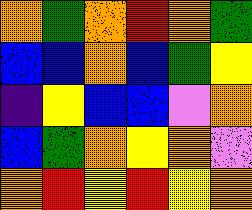[["orange", "green", "orange", "red", "orange", "green"], ["blue", "blue", "orange", "blue", "green", "yellow"], ["indigo", "yellow", "blue", "blue", "violet", "orange"], ["blue", "green", "orange", "yellow", "orange", "violet"], ["orange", "red", "yellow", "red", "yellow", "orange"]]